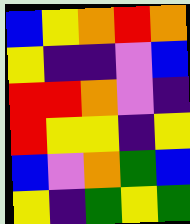[["blue", "yellow", "orange", "red", "orange"], ["yellow", "indigo", "indigo", "violet", "blue"], ["red", "red", "orange", "violet", "indigo"], ["red", "yellow", "yellow", "indigo", "yellow"], ["blue", "violet", "orange", "green", "blue"], ["yellow", "indigo", "green", "yellow", "green"]]